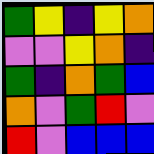[["green", "yellow", "indigo", "yellow", "orange"], ["violet", "violet", "yellow", "orange", "indigo"], ["green", "indigo", "orange", "green", "blue"], ["orange", "violet", "green", "red", "violet"], ["red", "violet", "blue", "blue", "blue"]]